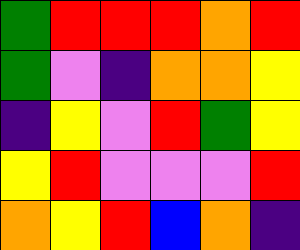[["green", "red", "red", "red", "orange", "red"], ["green", "violet", "indigo", "orange", "orange", "yellow"], ["indigo", "yellow", "violet", "red", "green", "yellow"], ["yellow", "red", "violet", "violet", "violet", "red"], ["orange", "yellow", "red", "blue", "orange", "indigo"]]